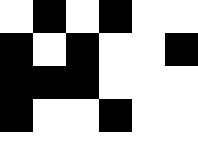[["white", "black", "white", "black", "white", "white"], ["black", "white", "black", "white", "white", "black"], ["black", "black", "black", "white", "white", "white"], ["black", "white", "white", "black", "white", "white"], ["white", "white", "white", "white", "white", "white"]]